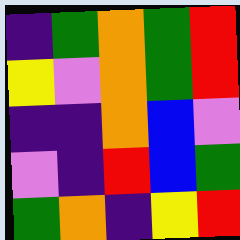[["indigo", "green", "orange", "green", "red"], ["yellow", "violet", "orange", "green", "red"], ["indigo", "indigo", "orange", "blue", "violet"], ["violet", "indigo", "red", "blue", "green"], ["green", "orange", "indigo", "yellow", "red"]]